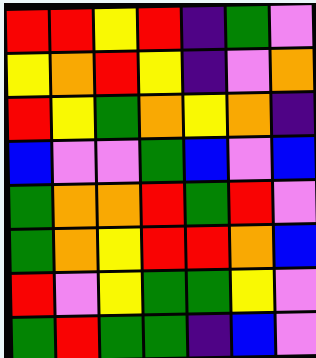[["red", "red", "yellow", "red", "indigo", "green", "violet"], ["yellow", "orange", "red", "yellow", "indigo", "violet", "orange"], ["red", "yellow", "green", "orange", "yellow", "orange", "indigo"], ["blue", "violet", "violet", "green", "blue", "violet", "blue"], ["green", "orange", "orange", "red", "green", "red", "violet"], ["green", "orange", "yellow", "red", "red", "orange", "blue"], ["red", "violet", "yellow", "green", "green", "yellow", "violet"], ["green", "red", "green", "green", "indigo", "blue", "violet"]]